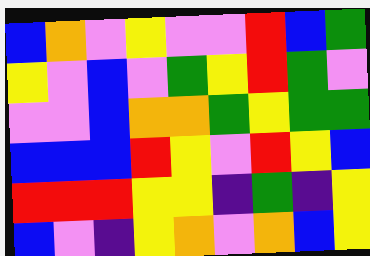[["blue", "orange", "violet", "yellow", "violet", "violet", "red", "blue", "green"], ["yellow", "violet", "blue", "violet", "green", "yellow", "red", "green", "violet"], ["violet", "violet", "blue", "orange", "orange", "green", "yellow", "green", "green"], ["blue", "blue", "blue", "red", "yellow", "violet", "red", "yellow", "blue"], ["red", "red", "red", "yellow", "yellow", "indigo", "green", "indigo", "yellow"], ["blue", "violet", "indigo", "yellow", "orange", "violet", "orange", "blue", "yellow"]]